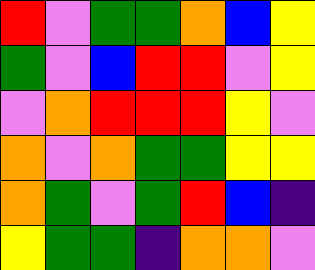[["red", "violet", "green", "green", "orange", "blue", "yellow"], ["green", "violet", "blue", "red", "red", "violet", "yellow"], ["violet", "orange", "red", "red", "red", "yellow", "violet"], ["orange", "violet", "orange", "green", "green", "yellow", "yellow"], ["orange", "green", "violet", "green", "red", "blue", "indigo"], ["yellow", "green", "green", "indigo", "orange", "orange", "violet"]]